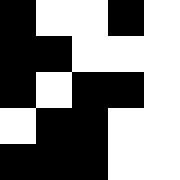[["black", "white", "white", "black", "white"], ["black", "black", "white", "white", "white"], ["black", "white", "black", "black", "white"], ["white", "black", "black", "white", "white"], ["black", "black", "black", "white", "white"]]